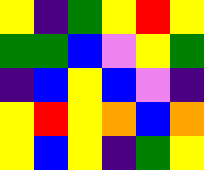[["yellow", "indigo", "green", "yellow", "red", "yellow"], ["green", "green", "blue", "violet", "yellow", "green"], ["indigo", "blue", "yellow", "blue", "violet", "indigo"], ["yellow", "red", "yellow", "orange", "blue", "orange"], ["yellow", "blue", "yellow", "indigo", "green", "yellow"]]